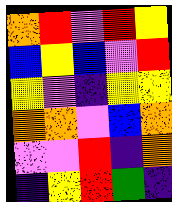[["orange", "red", "violet", "red", "yellow"], ["blue", "yellow", "blue", "violet", "red"], ["yellow", "violet", "indigo", "yellow", "yellow"], ["orange", "orange", "violet", "blue", "orange"], ["violet", "violet", "red", "indigo", "orange"], ["indigo", "yellow", "red", "green", "indigo"]]